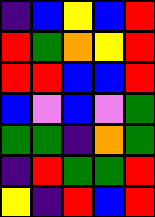[["indigo", "blue", "yellow", "blue", "red"], ["red", "green", "orange", "yellow", "red"], ["red", "red", "blue", "blue", "red"], ["blue", "violet", "blue", "violet", "green"], ["green", "green", "indigo", "orange", "green"], ["indigo", "red", "green", "green", "red"], ["yellow", "indigo", "red", "blue", "red"]]